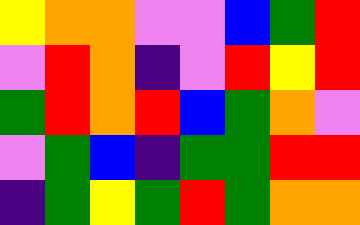[["yellow", "orange", "orange", "violet", "violet", "blue", "green", "red"], ["violet", "red", "orange", "indigo", "violet", "red", "yellow", "red"], ["green", "red", "orange", "red", "blue", "green", "orange", "violet"], ["violet", "green", "blue", "indigo", "green", "green", "red", "red"], ["indigo", "green", "yellow", "green", "red", "green", "orange", "orange"]]